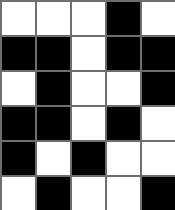[["white", "white", "white", "black", "white"], ["black", "black", "white", "black", "black"], ["white", "black", "white", "white", "black"], ["black", "black", "white", "black", "white"], ["black", "white", "black", "white", "white"], ["white", "black", "white", "white", "black"]]